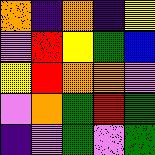[["orange", "indigo", "orange", "indigo", "yellow"], ["violet", "red", "yellow", "green", "blue"], ["yellow", "red", "orange", "orange", "violet"], ["violet", "orange", "green", "red", "green"], ["indigo", "violet", "green", "violet", "green"]]